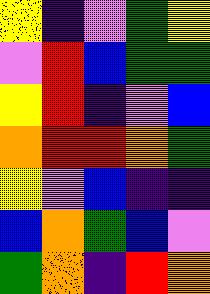[["yellow", "indigo", "violet", "green", "yellow"], ["violet", "red", "blue", "green", "green"], ["yellow", "red", "indigo", "violet", "blue"], ["orange", "red", "red", "orange", "green"], ["yellow", "violet", "blue", "indigo", "indigo"], ["blue", "orange", "green", "blue", "violet"], ["green", "orange", "indigo", "red", "orange"]]